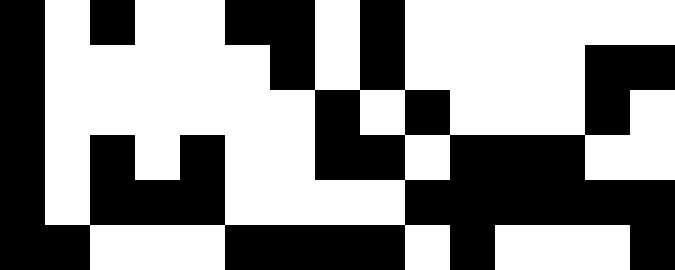[["black", "white", "black", "white", "white", "black", "black", "white", "black", "white", "white", "white", "white", "white", "white"], ["black", "white", "white", "white", "white", "white", "black", "white", "black", "white", "white", "white", "white", "black", "black"], ["black", "white", "white", "white", "white", "white", "white", "black", "white", "black", "white", "white", "white", "black", "white"], ["black", "white", "black", "white", "black", "white", "white", "black", "black", "white", "black", "black", "black", "white", "white"], ["black", "white", "black", "black", "black", "white", "white", "white", "white", "black", "black", "black", "black", "black", "black"], ["black", "black", "white", "white", "white", "black", "black", "black", "black", "white", "black", "white", "white", "white", "black"]]